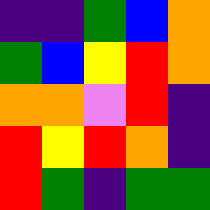[["indigo", "indigo", "green", "blue", "orange"], ["green", "blue", "yellow", "red", "orange"], ["orange", "orange", "violet", "red", "indigo"], ["red", "yellow", "red", "orange", "indigo"], ["red", "green", "indigo", "green", "green"]]